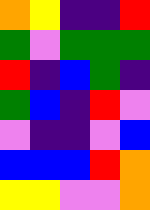[["orange", "yellow", "indigo", "indigo", "red"], ["green", "violet", "green", "green", "green"], ["red", "indigo", "blue", "green", "indigo"], ["green", "blue", "indigo", "red", "violet"], ["violet", "indigo", "indigo", "violet", "blue"], ["blue", "blue", "blue", "red", "orange"], ["yellow", "yellow", "violet", "violet", "orange"]]